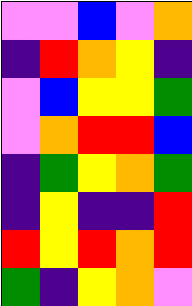[["violet", "violet", "blue", "violet", "orange"], ["indigo", "red", "orange", "yellow", "indigo"], ["violet", "blue", "yellow", "yellow", "green"], ["violet", "orange", "red", "red", "blue"], ["indigo", "green", "yellow", "orange", "green"], ["indigo", "yellow", "indigo", "indigo", "red"], ["red", "yellow", "red", "orange", "red"], ["green", "indigo", "yellow", "orange", "violet"]]